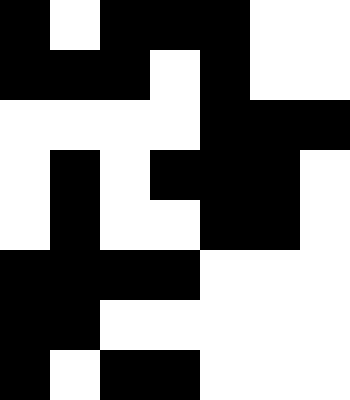[["black", "white", "black", "black", "black", "white", "white"], ["black", "black", "black", "white", "black", "white", "white"], ["white", "white", "white", "white", "black", "black", "black"], ["white", "black", "white", "black", "black", "black", "white"], ["white", "black", "white", "white", "black", "black", "white"], ["black", "black", "black", "black", "white", "white", "white"], ["black", "black", "white", "white", "white", "white", "white"], ["black", "white", "black", "black", "white", "white", "white"]]